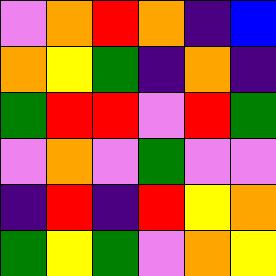[["violet", "orange", "red", "orange", "indigo", "blue"], ["orange", "yellow", "green", "indigo", "orange", "indigo"], ["green", "red", "red", "violet", "red", "green"], ["violet", "orange", "violet", "green", "violet", "violet"], ["indigo", "red", "indigo", "red", "yellow", "orange"], ["green", "yellow", "green", "violet", "orange", "yellow"]]